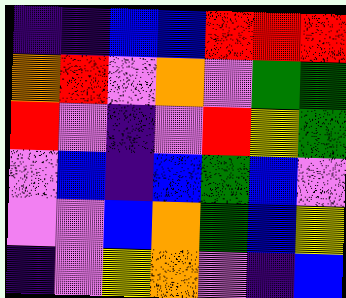[["indigo", "indigo", "blue", "blue", "red", "red", "red"], ["orange", "red", "violet", "orange", "violet", "green", "green"], ["red", "violet", "indigo", "violet", "red", "yellow", "green"], ["violet", "blue", "indigo", "blue", "green", "blue", "violet"], ["violet", "violet", "blue", "orange", "green", "blue", "yellow"], ["indigo", "violet", "yellow", "orange", "violet", "indigo", "blue"]]